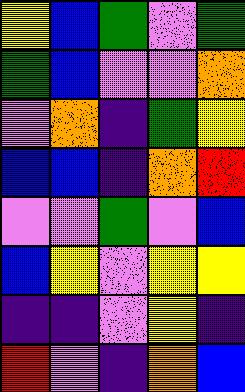[["yellow", "blue", "green", "violet", "green"], ["green", "blue", "violet", "violet", "orange"], ["violet", "orange", "indigo", "green", "yellow"], ["blue", "blue", "indigo", "orange", "red"], ["violet", "violet", "green", "violet", "blue"], ["blue", "yellow", "violet", "yellow", "yellow"], ["indigo", "indigo", "violet", "yellow", "indigo"], ["red", "violet", "indigo", "orange", "blue"]]